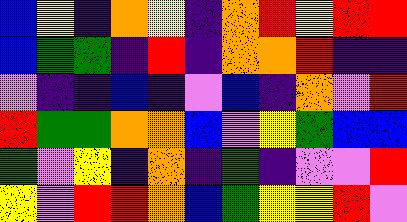[["blue", "yellow", "indigo", "orange", "yellow", "indigo", "orange", "red", "yellow", "red", "red"], ["blue", "green", "green", "indigo", "red", "indigo", "orange", "orange", "red", "indigo", "indigo"], ["violet", "indigo", "indigo", "blue", "indigo", "violet", "blue", "indigo", "orange", "violet", "red"], ["red", "green", "green", "orange", "orange", "blue", "violet", "yellow", "green", "blue", "blue"], ["green", "violet", "yellow", "indigo", "orange", "indigo", "green", "indigo", "violet", "violet", "red"], ["yellow", "violet", "red", "red", "orange", "blue", "green", "yellow", "yellow", "red", "violet"]]